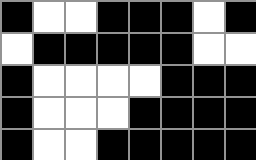[["black", "white", "white", "black", "black", "black", "white", "black"], ["white", "black", "black", "black", "black", "black", "white", "white"], ["black", "white", "white", "white", "white", "black", "black", "black"], ["black", "white", "white", "white", "black", "black", "black", "black"], ["black", "white", "white", "black", "black", "black", "black", "black"]]